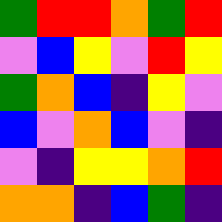[["green", "red", "red", "orange", "green", "red"], ["violet", "blue", "yellow", "violet", "red", "yellow"], ["green", "orange", "blue", "indigo", "yellow", "violet"], ["blue", "violet", "orange", "blue", "violet", "indigo"], ["violet", "indigo", "yellow", "yellow", "orange", "red"], ["orange", "orange", "indigo", "blue", "green", "indigo"]]